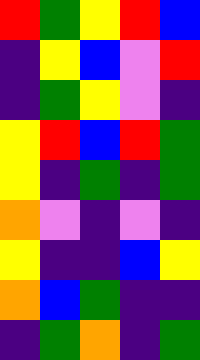[["red", "green", "yellow", "red", "blue"], ["indigo", "yellow", "blue", "violet", "red"], ["indigo", "green", "yellow", "violet", "indigo"], ["yellow", "red", "blue", "red", "green"], ["yellow", "indigo", "green", "indigo", "green"], ["orange", "violet", "indigo", "violet", "indigo"], ["yellow", "indigo", "indigo", "blue", "yellow"], ["orange", "blue", "green", "indigo", "indigo"], ["indigo", "green", "orange", "indigo", "green"]]